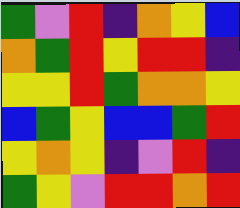[["green", "violet", "red", "indigo", "orange", "yellow", "blue"], ["orange", "green", "red", "yellow", "red", "red", "indigo"], ["yellow", "yellow", "red", "green", "orange", "orange", "yellow"], ["blue", "green", "yellow", "blue", "blue", "green", "red"], ["yellow", "orange", "yellow", "indigo", "violet", "red", "indigo"], ["green", "yellow", "violet", "red", "red", "orange", "red"]]